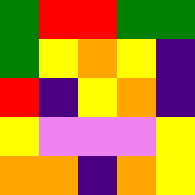[["green", "red", "red", "green", "green"], ["green", "yellow", "orange", "yellow", "indigo"], ["red", "indigo", "yellow", "orange", "indigo"], ["yellow", "violet", "violet", "violet", "yellow"], ["orange", "orange", "indigo", "orange", "yellow"]]